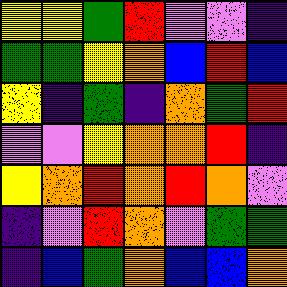[["yellow", "yellow", "green", "red", "violet", "violet", "indigo"], ["green", "green", "yellow", "orange", "blue", "red", "blue"], ["yellow", "indigo", "green", "indigo", "orange", "green", "red"], ["violet", "violet", "yellow", "orange", "orange", "red", "indigo"], ["yellow", "orange", "red", "orange", "red", "orange", "violet"], ["indigo", "violet", "red", "orange", "violet", "green", "green"], ["indigo", "blue", "green", "orange", "blue", "blue", "orange"]]